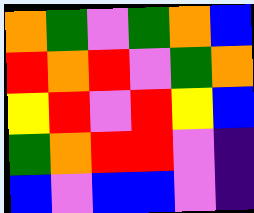[["orange", "green", "violet", "green", "orange", "blue"], ["red", "orange", "red", "violet", "green", "orange"], ["yellow", "red", "violet", "red", "yellow", "blue"], ["green", "orange", "red", "red", "violet", "indigo"], ["blue", "violet", "blue", "blue", "violet", "indigo"]]